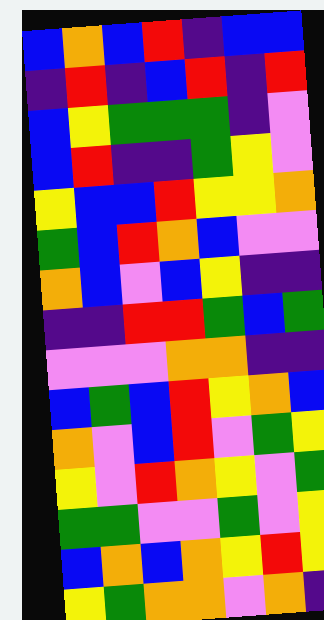[["blue", "orange", "blue", "red", "indigo", "blue", "blue"], ["indigo", "red", "indigo", "blue", "red", "indigo", "red"], ["blue", "yellow", "green", "green", "green", "indigo", "violet"], ["blue", "red", "indigo", "indigo", "green", "yellow", "violet"], ["yellow", "blue", "blue", "red", "yellow", "yellow", "orange"], ["green", "blue", "red", "orange", "blue", "violet", "violet"], ["orange", "blue", "violet", "blue", "yellow", "indigo", "indigo"], ["indigo", "indigo", "red", "red", "green", "blue", "green"], ["violet", "violet", "violet", "orange", "orange", "indigo", "indigo"], ["blue", "green", "blue", "red", "yellow", "orange", "blue"], ["orange", "violet", "blue", "red", "violet", "green", "yellow"], ["yellow", "violet", "red", "orange", "yellow", "violet", "green"], ["green", "green", "violet", "violet", "green", "violet", "yellow"], ["blue", "orange", "blue", "orange", "yellow", "red", "yellow"], ["yellow", "green", "orange", "orange", "violet", "orange", "indigo"]]